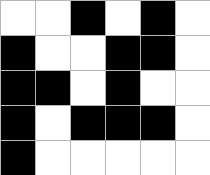[["white", "white", "black", "white", "black", "white"], ["black", "white", "white", "black", "black", "white"], ["black", "black", "white", "black", "white", "white"], ["black", "white", "black", "black", "black", "white"], ["black", "white", "white", "white", "white", "white"]]